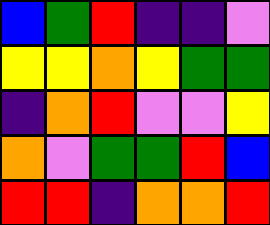[["blue", "green", "red", "indigo", "indigo", "violet"], ["yellow", "yellow", "orange", "yellow", "green", "green"], ["indigo", "orange", "red", "violet", "violet", "yellow"], ["orange", "violet", "green", "green", "red", "blue"], ["red", "red", "indigo", "orange", "orange", "red"]]